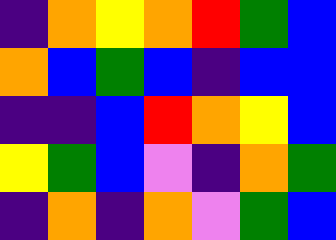[["indigo", "orange", "yellow", "orange", "red", "green", "blue"], ["orange", "blue", "green", "blue", "indigo", "blue", "blue"], ["indigo", "indigo", "blue", "red", "orange", "yellow", "blue"], ["yellow", "green", "blue", "violet", "indigo", "orange", "green"], ["indigo", "orange", "indigo", "orange", "violet", "green", "blue"]]